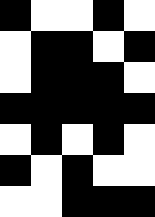[["black", "white", "white", "black", "white"], ["white", "black", "black", "white", "black"], ["white", "black", "black", "black", "white"], ["black", "black", "black", "black", "black"], ["white", "black", "white", "black", "white"], ["black", "white", "black", "white", "white"], ["white", "white", "black", "black", "black"]]